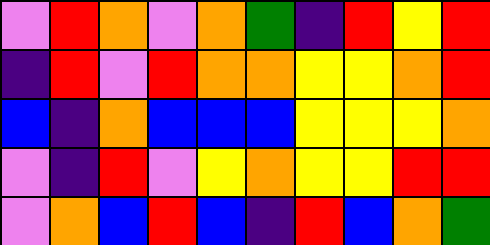[["violet", "red", "orange", "violet", "orange", "green", "indigo", "red", "yellow", "red"], ["indigo", "red", "violet", "red", "orange", "orange", "yellow", "yellow", "orange", "red"], ["blue", "indigo", "orange", "blue", "blue", "blue", "yellow", "yellow", "yellow", "orange"], ["violet", "indigo", "red", "violet", "yellow", "orange", "yellow", "yellow", "red", "red"], ["violet", "orange", "blue", "red", "blue", "indigo", "red", "blue", "orange", "green"]]